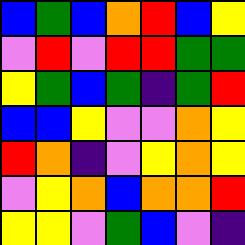[["blue", "green", "blue", "orange", "red", "blue", "yellow"], ["violet", "red", "violet", "red", "red", "green", "green"], ["yellow", "green", "blue", "green", "indigo", "green", "red"], ["blue", "blue", "yellow", "violet", "violet", "orange", "yellow"], ["red", "orange", "indigo", "violet", "yellow", "orange", "yellow"], ["violet", "yellow", "orange", "blue", "orange", "orange", "red"], ["yellow", "yellow", "violet", "green", "blue", "violet", "indigo"]]